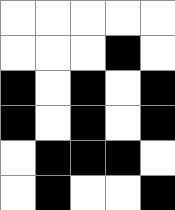[["white", "white", "white", "white", "white"], ["white", "white", "white", "black", "white"], ["black", "white", "black", "white", "black"], ["black", "white", "black", "white", "black"], ["white", "black", "black", "black", "white"], ["white", "black", "white", "white", "black"]]